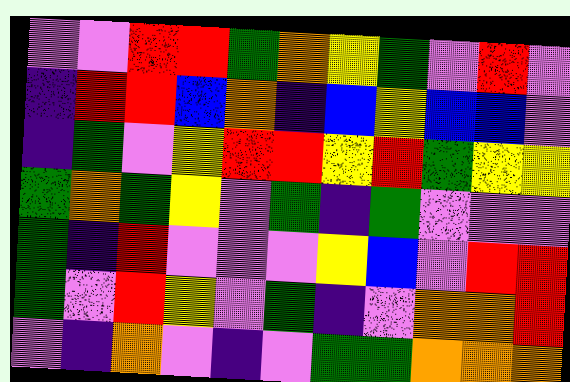[["violet", "violet", "red", "red", "green", "orange", "yellow", "green", "violet", "red", "violet"], ["indigo", "red", "red", "blue", "orange", "indigo", "blue", "yellow", "blue", "blue", "violet"], ["indigo", "green", "violet", "yellow", "red", "red", "yellow", "red", "green", "yellow", "yellow"], ["green", "orange", "green", "yellow", "violet", "green", "indigo", "green", "violet", "violet", "violet"], ["green", "indigo", "red", "violet", "violet", "violet", "yellow", "blue", "violet", "red", "red"], ["green", "violet", "red", "yellow", "violet", "green", "indigo", "violet", "orange", "orange", "red"], ["violet", "indigo", "orange", "violet", "indigo", "violet", "green", "green", "orange", "orange", "orange"]]